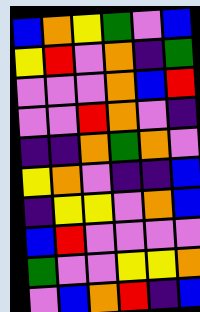[["blue", "orange", "yellow", "green", "violet", "blue"], ["yellow", "red", "violet", "orange", "indigo", "green"], ["violet", "violet", "violet", "orange", "blue", "red"], ["violet", "violet", "red", "orange", "violet", "indigo"], ["indigo", "indigo", "orange", "green", "orange", "violet"], ["yellow", "orange", "violet", "indigo", "indigo", "blue"], ["indigo", "yellow", "yellow", "violet", "orange", "blue"], ["blue", "red", "violet", "violet", "violet", "violet"], ["green", "violet", "violet", "yellow", "yellow", "orange"], ["violet", "blue", "orange", "red", "indigo", "blue"]]